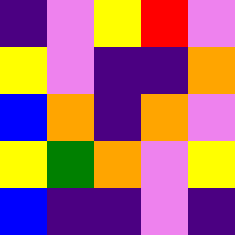[["indigo", "violet", "yellow", "red", "violet"], ["yellow", "violet", "indigo", "indigo", "orange"], ["blue", "orange", "indigo", "orange", "violet"], ["yellow", "green", "orange", "violet", "yellow"], ["blue", "indigo", "indigo", "violet", "indigo"]]